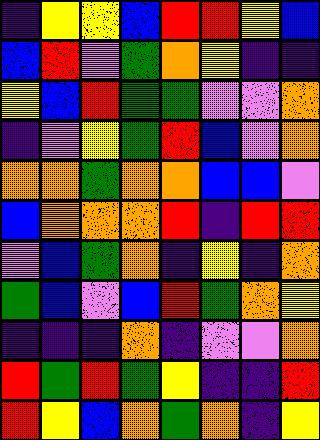[["indigo", "yellow", "yellow", "blue", "red", "red", "yellow", "blue"], ["blue", "red", "violet", "green", "orange", "yellow", "indigo", "indigo"], ["yellow", "blue", "red", "green", "green", "violet", "violet", "orange"], ["indigo", "violet", "yellow", "green", "red", "blue", "violet", "orange"], ["orange", "orange", "green", "orange", "orange", "blue", "blue", "violet"], ["blue", "orange", "orange", "orange", "red", "indigo", "red", "red"], ["violet", "blue", "green", "orange", "indigo", "yellow", "indigo", "orange"], ["green", "blue", "violet", "blue", "red", "green", "orange", "yellow"], ["indigo", "indigo", "indigo", "orange", "indigo", "violet", "violet", "orange"], ["red", "green", "red", "green", "yellow", "indigo", "indigo", "red"], ["red", "yellow", "blue", "orange", "green", "orange", "indigo", "yellow"]]